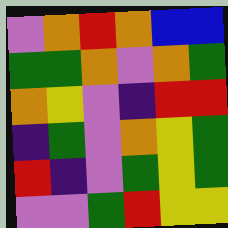[["violet", "orange", "red", "orange", "blue", "blue"], ["green", "green", "orange", "violet", "orange", "green"], ["orange", "yellow", "violet", "indigo", "red", "red"], ["indigo", "green", "violet", "orange", "yellow", "green"], ["red", "indigo", "violet", "green", "yellow", "green"], ["violet", "violet", "green", "red", "yellow", "yellow"]]